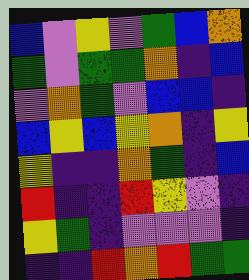[["blue", "violet", "yellow", "violet", "green", "blue", "orange"], ["green", "violet", "green", "green", "orange", "indigo", "blue"], ["violet", "orange", "green", "violet", "blue", "blue", "indigo"], ["blue", "yellow", "blue", "yellow", "orange", "indigo", "yellow"], ["yellow", "indigo", "indigo", "orange", "green", "indigo", "blue"], ["red", "indigo", "indigo", "red", "yellow", "violet", "indigo"], ["yellow", "green", "indigo", "violet", "violet", "violet", "indigo"], ["indigo", "indigo", "red", "orange", "red", "green", "green"]]